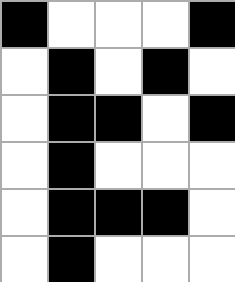[["black", "white", "white", "white", "black"], ["white", "black", "white", "black", "white"], ["white", "black", "black", "white", "black"], ["white", "black", "white", "white", "white"], ["white", "black", "black", "black", "white"], ["white", "black", "white", "white", "white"]]